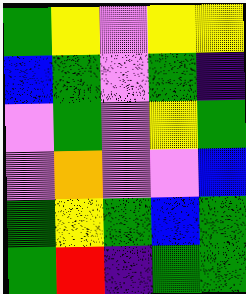[["green", "yellow", "violet", "yellow", "yellow"], ["blue", "green", "violet", "green", "indigo"], ["violet", "green", "violet", "yellow", "green"], ["violet", "orange", "violet", "violet", "blue"], ["green", "yellow", "green", "blue", "green"], ["green", "red", "indigo", "green", "green"]]